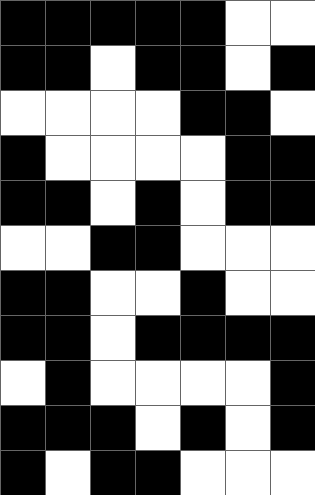[["black", "black", "black", "black", "black", "white", "white"], ["black", "black", "white", "black", "black", "white", "black"], ["white", "white", "white", "white", "black", "black", "white"], ["black", "white", "white", "white", "white", "black", "black"], ["black", "black", "white", "black", "white", "black", "black"], ["white", "white", "black", "black", "white", "white", "white"], ["black", "black", "white", "white", "black", "white", "white"], ["black", "black", "white", "black", "black", "black", "black"], ["white", "black", "white", "white", "white", "white", "black"], ["black", "black", "black", "white", "black", "white", "black"], ["black", "white", "black", "black", "white", "white", "white"]]